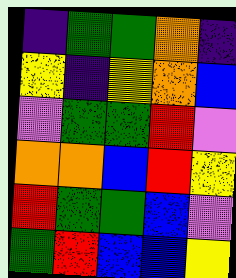[["indigo", "green", "green", "orange", "indigo"], ["yellow", "indigo", "yellow", "orange", "blue"], ["violet", "green", "green", "red", "violet"], ["orange", "orange", "blue", "red", "yellow"], ["red", "green", "green", "blue", "violet"], ["green", "red", "blue", "blue", "yellow"]]